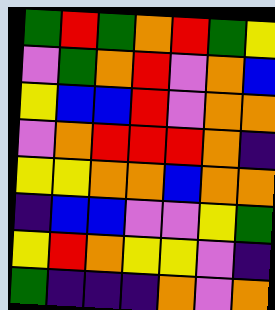[["green", "red", "green", "orange", "red", "green", "yellow"], ["violet", "green", "orange", "red", "violet", "orange", "blue"], ["yellow", "blue", "blue", "red", "violet", "orange", "orange"], ["violet", "orange", "red", "red", "red", "orange", "indigo"], ["yellow", "yellow", "orange", "orange", "blue", "orange", "orange"], ["indigo", "blue", "blue", "violet", "violet", "yellow", "green"], ["yellow", "red", "orange", "yellow", "yellow", "violet", "indigo"], ["green", "indigo", "indigo", "indigo", "orange", "violet", "orange"]]